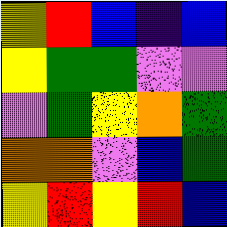[["yellow", "red", "blue", "indigo", "blue"], ["yellow", "green", "green", "violet", "violet"], ["violet", "green", "yellow", "orange", "green"], ["orange", "orange", "violet", "blue", "green"], ["yellow", "red", "yellow", "red", "blue"]]